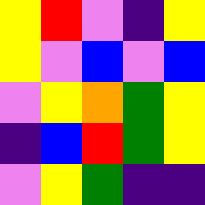[["yellow", "red", "violet", "indigo", "yellow"], ["yellow", "violet", "blue", "violet", "blue"], ["violet", "yellow", "orange", "green", "yellow"], ["indigo", "blue", "red", "green", "yellow"], ["violet", "yellow", "green", "indigo", "indigo"]]